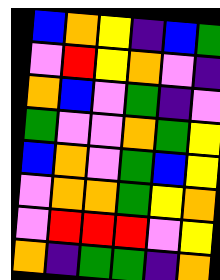[["blue", "orange", "yellow", "indigo", "blue", "green"], ["violet", "red", "yellow", "orange", "violet", "indigo"], ["orange", "blue", "violet", "green", "indigo", "violet"], ["green", "violet", "violet", "orange", "green", "yellow"], ["blue", "orange", "violet", "green", "blue", "yellow"], ["violet", "orange", "orange", "green", "yellow", "orange"], ["violet", "red", "red", "red", "violet", "yellow"], ["orange", "indigo", "green", "green", "indigo", "orange"]]